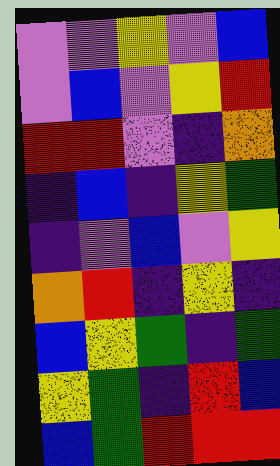[["violet", "violet", "yellow", "violet", "blue"], ["violet", "blue", "violet", "yellow", "red"], ["red", "red", "violet", "indigo", "orange"], ["indigo", "blue", "indigo", "yellow", "green"], ["indigo", "violet", "blue", "violet", "yellow"], ["orange", "red", "indigo", "yellow", "indigo"], ["blue", "yellow", "green", "indigo", "green"], ["yellow", "green", "indigo", "red", "blue"], ["blue", "green", "red", "red", "red"]]